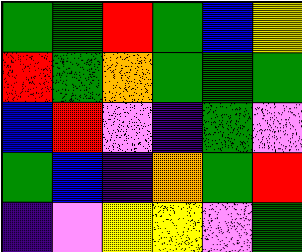[["green", "green", "red", "green", "blue", "yellow"], ["red", "green", "orange", "green", "green", "green"], ["blue", "red", "violet", "indigo", "green", "violet"], ["green", "blue", "indigo", "orange", "green", "red"], ["indigo", "violet", "yellow", "yellow", "violet", "green"]]